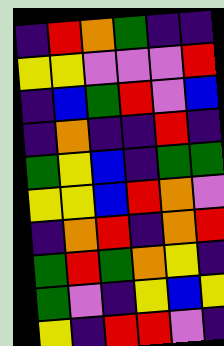[["indigo", "red", "orange", "green", "indigo", "indigo"], ["yellow", "yellow", "violet", "violet", "violet", "red"], ["indigo", "blue", "green", "red", "violet", "blue"], ["indigo", "orange", "indigo", "indigo", "red", "indigo"], ["green", "yellow", "blue", "indigo", "green", "green"], ["yellow", "yellow", "blue", "red", "orange", "violet"], ["indigo", "orange", "red", "indigo", "orange", "red"], ["green", "red", "green", "orange", "yellow", "indigo"], ["green", "violet", "indigo", "yellow", "blue", "yellow"], ["yellow", "indigo", "red", "red", "violet", "indigo"]]